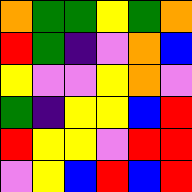[["orange", "green", "green", "yellow", "green", "orange"], ["red", "green", "indigo", "violet", "orange", "blue"], ["yellow", "violet", "violet", "yellow", "orange", "violet"], ["green", "indigo", "yellow", "yellow", "blue", "red"], ["red", "yellow", "yellow", "violet", "red", "red"], ["violet", "yellow", "blue", "red", "blue", "red"]]